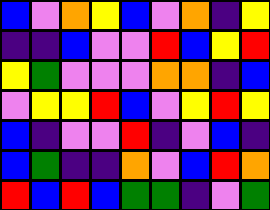[["blue", "violet", "orange", "yellow", "blue", "violet", "orange", "indigo", "yellow"], ["indigo", "indigo", "blue", "violet", "violet", "red", "blue", "yellow", "red"], ["yellow", "green", "violet", "violet", "violet", "orange", "orange", "indigo", "blue"], ["violet", "yellow", "yellow", "red", "blue", "violet", "yellow", "red", "yellow"], ["blue", "indigo", "violet", "violet", "red", "indigo", "violet", "blue", "indigo"], ["blue", "green", "indigo", "indigo", "orange", "violet", "blue", "red", "orange"], ["red", "blue", "red", "blue", "green", "green", "indigo", "violet", "green"]]